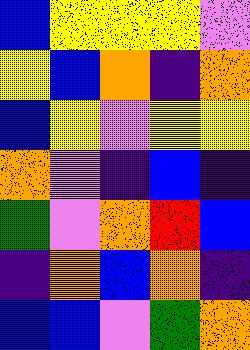[["blue", "yellow", "yellow", "yellow", "violet"], ["yellow", "blue", "orange", "indigo", "orange"], ["blue", "yellow", "violet", "yellow", "yellow"], ["orange", "violet", "indigo", "blue", "indigo"], ["green", "violet", "orange", "red", "blue"], ["indigo", "orange", "blue", "orange", "indigo"], ["blue", "blue", "violet", "green", "orange"]]